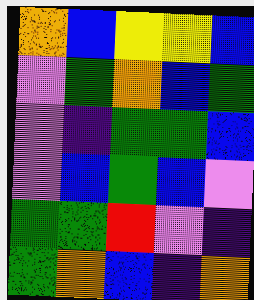[["orange", "blue", "yellow", "yellow", "blue"], ["violet", "green", "orange", "blue", "green"], ["violet", "indigo", "green", "green", "blue"], ["violet", "blue", "green", "blue", "violet"], ["green", "green", "red", "violet", "indigo"], ["green", "orange", "blue", "indigo", "orange"]]